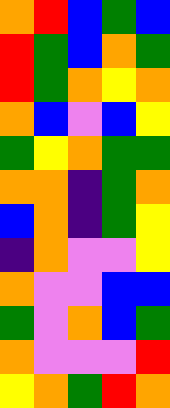[["orange", "red", "blue", "green", "blue"], ["red", "green", "blue", "orange", "green"], ["red", "green", "orange", "yellow", "orange"], ["orange", "blue", "violet", "blue", "yellow"], ["green", "yellow", "orange", "green", "green"], ["orange", "orange", "indigo", "green", "orange"], ["blue", "orange", "indigo", "green", "yellow"], ["indigo", "orange", "violet", "violet", "yellow"], ["orange", "violet", "violet", "blue", "blue"], ["green", "violet", "orange", "blue", "green"], ["orange", "violet", "violet", "violet", "red"], ["yellow", "orange", "green", "red", "orange"]]